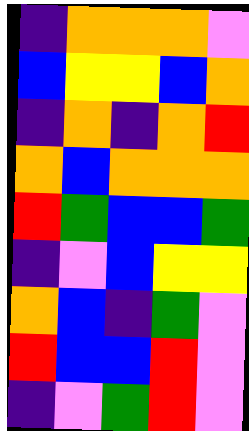[["indigo", "orange", "orange", "orange", "violet"], ["blue", "yellow", "yellow", "blue", "orange"], ["indigo", "orange", "indigo", "orange", "red"], ["orange", "blue", "orange", "orange", "orange"], ["red", "green", "blue", "blue", "green"], ["indigo", "violet", "blue", "yellow", "yellow"], ["orange", "blue", "indigo", "green", "violet"], ["red", "blue", "blue", "red", "violet"], ["indigo", "violet", "green", "red", "violet"]]